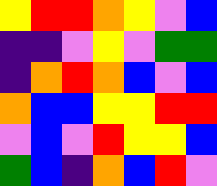[["yellow", "red", "red", "orange", "yellow", "violet", "blue"], ["indigo", "indigo", "violet", "yellow", "violet", "green", "green"], ["indigo", "orange", "red", "orange", "blue", "violet", "blue"], ["orange", "blue", "blue", "yellow", "yellow", "red", "red"], ["violet", "blue", "violet", "red", "yellow", "yellow", "blue"], ["green", "blue", "indigo", "orange", "blue", "red", "violet"]]